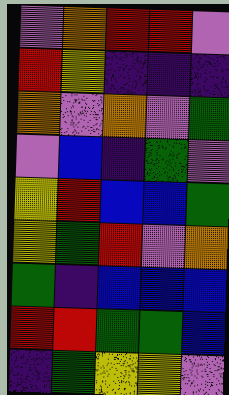[["violet", "orange", "red", "red", "violet"], ["red", "yellow", "indigo", "indigo", "indigo"], ["orange", "violet", "orange", "violet", "green"], ["violet", "blue", "indigo", "green", "violet"], ["yellow", "red", "blue", "blue", "green"], ["yellow", "green", "red", "violet", "orange"], ["green", "indigo", "blue", "blue", "blue"], ["red", "red", "green", "green", "blue"], ["indigo", "green", "yellow", "yellow", "violet"]]